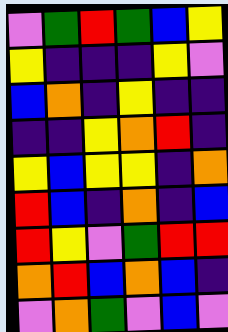[["violet", "green", "red", "green", "blue", "yellow"], ["yellow", "indigo", "indigo", "indigo", "yellow", "violet"], ["blue", "orange", "indigo", "yellow", "indigo", "indigo"], ["indigo", "indigo", "yellow", "orange", "red", "indigo"], ["yellow", "blue", "yellow", "yellow", "indigo", "orange"], ["red", "blue", "indigo", "orange", "indigo", "blue"], ["red", "yellow", "violet", "green", "red", "red"], ["orange", "red", "blue", "orange", "blue", "indigo"], ["violet", "orange", "green", "violet", "blue", "violet"]]